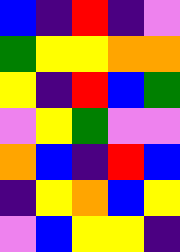[["blue", "indigo", "red", "indigo", "violet"], ["green", "yellow", "yellow", "orange", "orange"], ["yellow", "indigo", "red", "blue", "green"], ["violet", "yellow", "green", "violet", "violet"], ["orange", "blue", "indigo", "red", "blue"], ["indigo", "yellow", "orange", "blue", "yellow"], ["violet", "blue", "yellow", "yellow", "indigo"]]